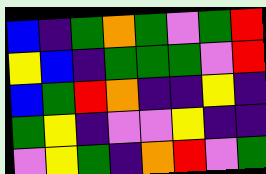[["blue", "indigo", "green", "orange", "green", "violet", "green", "red"], ["yellow", "blue", "indigo", "green", "green", "green", "violet", "red"], ["blue", "green", "red", "orange", "indigo", "indigo", "yellow", "indigo"], ["green", "yellow", "indigo", "violet", "violet", "yellow", "indigo", "indigo"], ["violet", "yellow", "green", "indigo", "orange", "red", "violet", "green"]]